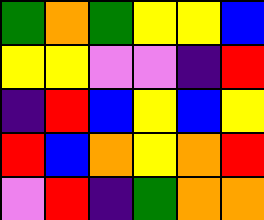[["green", "orange", "green", "yellow", "yellow", "blue"], ["yellow", "yellow", "violet", "violet", "indigo", "red"], ["indigo", "red", "blue", "yellow", "blue", "yellow"], ["red", "blue", "orange", "yellow", "orange", "red"], ["violet", "red", "indigo", "green", "orange", "orange"]]